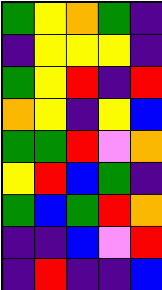[["green", "yellow", "orange", "green", "indigo"], ["indigo", "yellow", "yellow", "yellow", "indigo"], ["green", "yellow", "red", "indigo", "red"], ["orange", "yellow", "indigo", "yellow", "blue"], ["green", "green", "red", "violet", "orange"], ["yellow", "red", "blue", "green", "indigo"], ["green", "blue", "green", "red", "orange"], ["indigo", "indigo", "blue", "violet", "red"], ["indigo", "red", "indigo", "indigo", "blue"]]